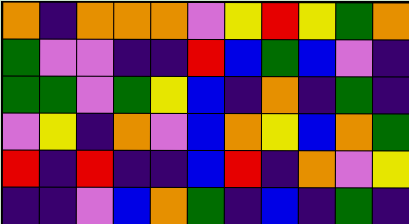[["orange", "indigo", "orange", "orange", "orange", "violet", "yellow", "red", "yellow", "green", "orange"], ["green", "violet", "violet", "indigo", "indigo", "red", "blue", "green", "blue", "violet", "indigo"], ["green", "green", "violet", "green", "yellow", "blue", "indigo", "orange", "indigo", "green", "indigo"], ["violet", "yellow", "indigo", "orange", "violet", "blue", "orange", "yellow", "blue", "orange", "green"], ["red", "indigo", "red", "indigo", "indigo", "blue", "red", "indigo", "orange", "violet", "yellow"], ["indigo", "indigo", "violet", "blue", "orange", "green", "indigo", "blue", "indigo", "green", "indigo"]]